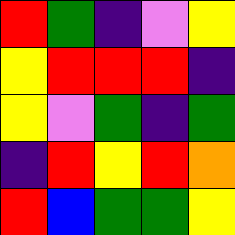[["red", "green", "indigo", "violet", "yellow"], ["yellow", "red", "red", "red", "indigo"], ["yellow", "violet", "green", "indigo", "green"], ["indigo", "red", "yellow", "red", "orange"], ["red", "blue", "green", "green", "yellow"]]